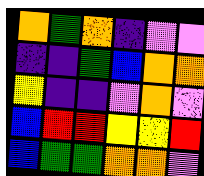[["orange", "green", "orange", "indigo", "violet", "violet"], ["indigo", "indigo", "green", "blue", "orange", "orange"], ["yellow", "indigo", "indigo", "violet", "orange", "violet"], ["blue", "red", "red", "yellow", "yellow", "red"], ["blue", "green", "green", "orange", "orange", "violet"]]